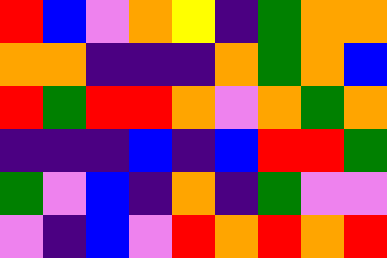[["red", "blue", "violet", "orange", "yellow", "indigo", "green", "orange", "orange"], ["orange", "orange", "indigo", "indigo", "indigo", "orange", "green", "orange", "blue"], ["red", "green", "red", "red", "orange", "violet", "orange", "green", "orange"], ["indigo", "indigo", "indigo", "blue", "indigo", "blue", "red", "red", "green"], ["green", "violet", "blue", "indigo", "orange", "indigo", "green", "violet", "violet"], ["violet", "indigo", "blue", "violet", "red", "orange", "red", "orange", "red"]]